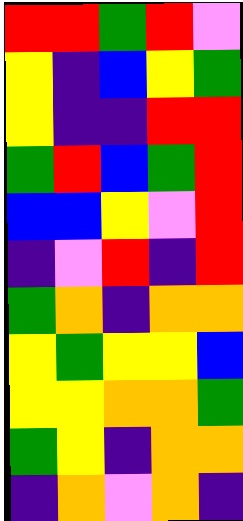[["red", "red", "green", "red", "violet"], ["yellow", "indigo", "blue", "yellow", "green"], ["yellow", "indigo", "indigo", "red", "red"], ["green", "red", "blue", "green", "red"], ["blue", "blue", "yellow", "violet", "red"], ["indigo", "violet", "red", "indigo", "red"], ["green", "orange", "indigo", "orange", "orange"], ["yellow", "green", "yellow", "yellow", "blue"], ["yellow", "yellow", "orange", "orange", "green"], ["green", "yellow", "indigo", "orange", "orange"], ["indigo", "orange", "violet", "orange", "indigo"]]